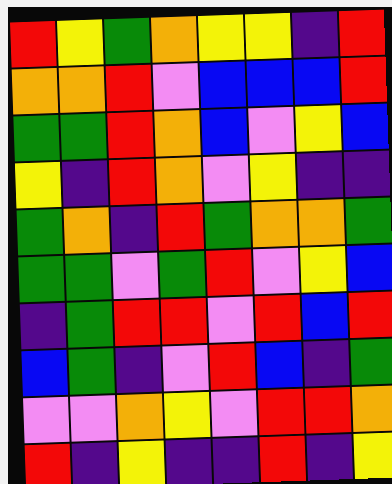[["red", "yellow", "green", "orange", "yellow", "yellow", "indigo", "red"], ["orange", "orange", "red", "violet", "blue", "blue", "blue", "red"], ["green", "green", "red", "orange", "blue", "violet", "yellow", "blue"], ["yellow", "indigo", "red", "orange", "violet", "yellow", "indigo", "indigo"], ["green", "orange", "indigo", "red", "green", "orange", "orange", "green"], ["green", "green", "violet", "green", "red", "violet", "yellow", "blue"], ["indigo", "green", "red", "red", "violet", "red", "blue", "red"], ["blue", "green", "indigo", "violet", "red", "blue", "indigo", "green"], ["violet", "violet", "orange", "yellow", "violet", "red", "red", "orange"], ["red", "indigo", "yellow", "indigo", "indigo", "red", "indigo", "yellow"]]